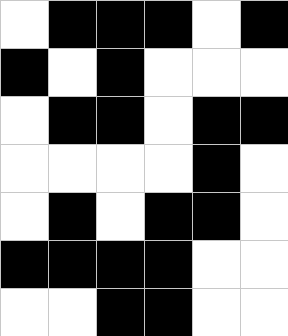[["white", "black", "black", "black", "white", "black"], ["black", "white", "black", "white", "white", "white"], ["white", "black", "black", "white", "black", "black"], ["white", "white", "white", "white", "black", "white"], ["white", "black", "white", "black", "black", "white"], ["black", "black", "black", "black", "white", "white"], ["white", "white", "black", "black", "white", "white"]]